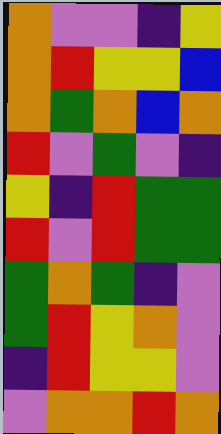[["orange", "violet", "violet", "indigo", "yellow"], ["orange", "red", "yellow", "yellow", "blue"], ["orange", "green", "orange", "blue", "orange"], ["red", "violet", "green", "violet", "indigo"], ["yellow", "indigo", "red", "green", "green"], ["red", "violet", "red", "green", "green"], ["green", "orange", "green", "indigo", "violet"], ["green", "red", "yellow", "orange", "violet"], ["indigo", "red", "yellow", "yellow", "violet"], ["violet", "orange", "orange", "red", "orange"]]